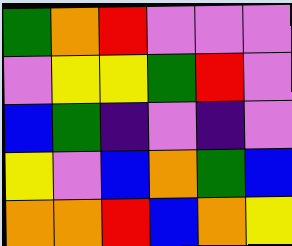[["green", "orange", "red", "violet", "violet", "violet"], ["violet", "yellow", "yellow", "green", "red", "violet"], ["blue", "green", "indigo", "violet", "indigo", "violet"], ["yellow", "violet", "blue", "orange", "green", "blue"], ["orange", "orange", "red", "blue", "orange", "yellow"]]